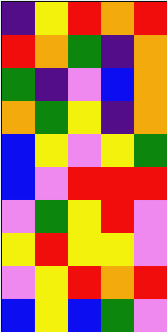[["indigo", "yellow", "red", "orange", "red"], ["red", "orange", "green", "indigo", "orange"], ["green", "indigo", "violet", "blue", "orange"], ["orange", "green", "yellow", "indigo", "orange"], ["blue", "yellow", "violet", "yellow", "green"], ["blue", "violet", "red", "red", "red"], ["violet", "green", "yellow", "red", "violet"], ["yellow", "red", "yellow", "yellow", "violet"], ["violet", "yellow", "red", "orange", "red"], ["blue", "yellow", "blue", "green", "violet"]]